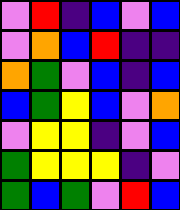[["violet", "red", "indigo", "blue", "violet", "blue"], ["violet", "orange", "blue", "red", "indigo", "indigo"], ["orange", "green", "violet", "blue", "indigo", "blue"], ["blue", "green", "yellow", "blue", "violet", "orange"], ["violet", "yellow", "yellow", "indigo", "violet", "blue"], ["green", "yellow", "yellow", "yellow", "indigo", "violet"], ["green", "blue", "green", "violet", "red", "blue"]]